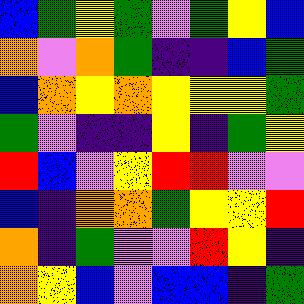[["blue", "green", "yellow", "green", "violet", "green", "yellow", "blue"], ["orange", "violet", "orange", "green", "indigo", "indigo", "blue", "green"], ["blue", "orange", "yellow", "orange", "yellow", "yellow", "yellow", "green"], ["green", "violet", "indigo", "indigo", "yellow", "indigo", "green", "yellow"], ["red", "blue", "violet", "yellow", "red", "red", "violet", "violet"], ["blue", "indigo", "orange", "orange", "green", "yellow", "yellow", "red"], ["orange", "indigo", "green", "violet", "violet", "red", "yellow", "indigo"], ["orange", "yellow", "blue", "violet", "blue", "blue", "indigo", "green"]]